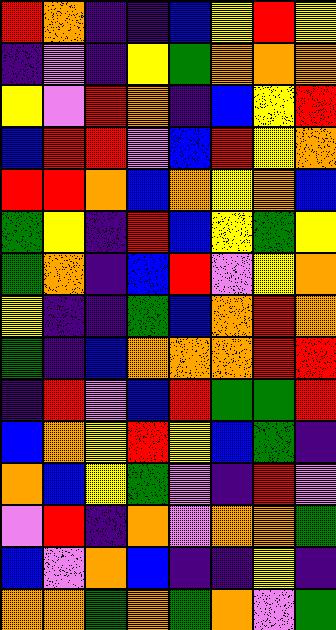[["red", "orange", "indigo", "indigo", "blue", "yellow", "red", "yellow"], ["indigo", "violet", "indigo", "yellow", "green", "orange", "orange", "orange"], ["yellow", "violet", "red", "orange", "indigo", "blue", "yellow", "red"], ["blue", "red", "red", "violet", "blue", "red", "yellow", "orange"], ["red", "red", "orange", "blue", "orange", "yellow", "orange", "blue"], ["green", "yellow", "indigo", "red", "blue", "yellow", "green", "yellow"], ["green", "orange", "indigo", "blue", "red", "violet", "yellow", "orange"], ["yellow", "indigo", "indigo", "green", "blue", "orange", "red", "orange"], ["green", "indigo", "blue", "orange", "orange", "orange", "red", "red"], ["indigo", "red", "violet", "blue", "red", "green", "green", "red"], ["blue", "orange", "yellow", "red", "yellow", "blue", "green", "indigo"], ["orange", "blue", "yellow", "green", "violet", "indigo", "red", "violet"], ["violet", "red", "indigo", "orange", "violet", "orange", "orange", "green"], ["blue", "violet", "orange", "blue", "indigo", "indigo", "yellow", "indigo"], ["orange", "orange", "green", "orange", "green", "orange", "violet", "green"]]